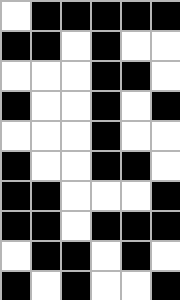[["white", "black", "black", "black", "black", "black"], ["black", "black", "white", "black", "white", "white"], ["white", "white", "white", "black", "black", "white"], ["black", "white", "white", "black", "white", "black"], ["white", "white", "white", "black", "white", "white"], ["black", "white", "white", "black", "black", "white"], ["black", "black", "white", "white", "white", "black"], ["black", "black", "white", "black", "black", "black"], ["white", "black", "black", "white", "black", "white"], ["black", "white", "black", "white", "white", "black"]]